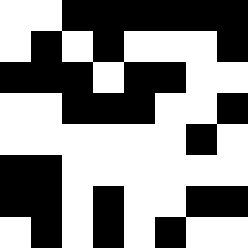[["white", "white", "black", "black", "black", "black", "black", "black"], ["white", "black", "white", "black", "white", "white", "white", "black"], ["black", "black", "black", "white", "black", "black", "white", "white"], ["white", "white", "black", "black", "black", "white", "white", "black"], ["white", "white", "white", "white", "white", "white", "black", "white"], ["black", "black", "white", "white", "white", "white", "white", "white"], ["black", "black", "white", "black", "white", "white", "black", "black"], ["white", "black", "white", "black", "white", "black", "white", "white"]]